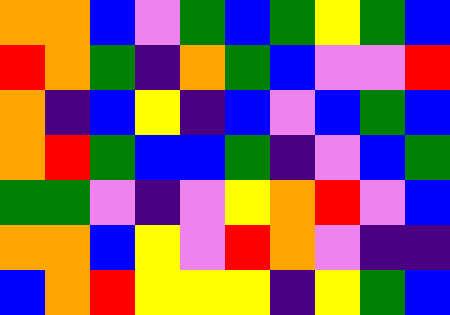[["orange", "orange", "blue", "violet", "green", "blue", "green", "yellow", "green", "blue"], ["red", "orange", "green", "indigo", "orange", "green", "blue", "violet", "violet", "red"], ["orange", "indigo", "blue", "yellow", "indigo", "blue", "violet", "blue", "green", "blue"], ["orange", "red", "green", "blue", "blue", "green", "indigo", "violet", "blue", "green"], ["green", "green", "violet", "indigo", "violet", "yellow", "orange", "red", "violet", "blue"], ["orange", "orange", "blue", "yellow", "violet", "red", "orange", "violet", "indigo", "indigo"], ["blue", "orange", "red", "yellow", "yellow", "yellow", "indigo", "yellow", "green", "blue"]]